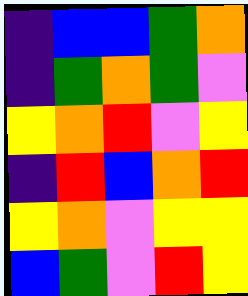[["indigo", "blue", "blue", "green", "orange"], ["indigo", "green", "orange", "green", "violet"], ["yellow", "orange", "red", "violet", "yellow"], ["indigo", "red", "blue", "orange", "red"], ["yellow", "orange", "violet", "yellow", "yellow"], ["blue", "green", "violet", "red", "yellow"]]